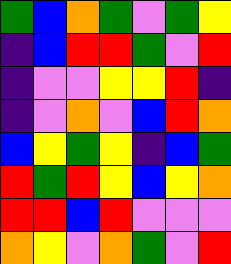[["green", "blue", "orange", "green", "violet", "green", "yellow"], ["indigo", "blue", "red", "red", "green", "violet", "red"], ["indigo", "violet", "violet", "yellow", "yellow", "red", "indigo"], ["indigo", "violet", "orange", "violet", "blue", "red", "orange"], ["blue", "yellow", "green", "yellow", "indigo", "blue", "green"], ["red", "green", "red", "yellow", "blue", "yellow", "orange"], ["red", "red", "blue", "red", "violet", "violet", "violet"], ["orange", "yellow", "violet", "orange", "green", "violet", "red"]]